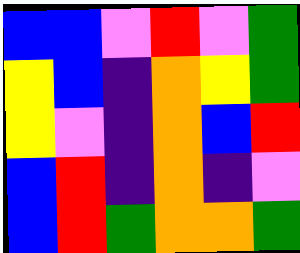[["blue", "blue", "violet", "red", "violet", "green"], ["yellow", "blue", "indigo", "orange", "yellow", "green"], ["yellow", "violet", "indigo", "orange", "blue", "red"], ["blue", "red", "indigo", "orange", "indigo", "violet"], ["blue", "red", "green", "orange", "orange", "green"]]